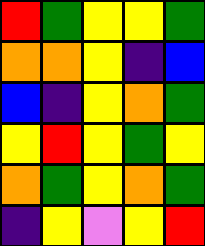[["red", "green", "yellow", "yellow", "green"], ["orange", "orange", "yellow", "indigo", "blue"], ["blue", "indigo", "yellow", "orange", "green"], ["yellow", "red", "yellow", "green", "yellow"], ["orange", "green", "yellow", "orange", "green"], ["indigo", "yellow", "violet", "yellow", "red"]]